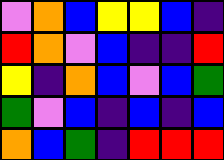[["violet", "orange", "blue", "yellow", "yellow", "blue", "indigo"], ["red", "orange", "violet", "blue", "indigo", "indigo", "red"], ["yellow", "indigo", "orange", "blue", "violet", "blue", "green"], ["green", "violet", "blue", "indigo", "blue", "indigo", "blue"], ["orange", "blue", "green", "indigo", "red", "red", "red"]]